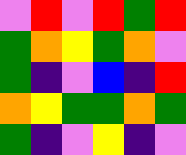[["violet", "red", "violet", "red", "green", "red"], ["green", "orange", "yellow", "green", "orange", "violet"], ["green", "indigo", "violet", "blue", "indigo", "red"], ["orange", "yellow", "green", "green", "orange", "green"], ["green", "indigo", "violet", "yellow", "indigo", "violet"]]